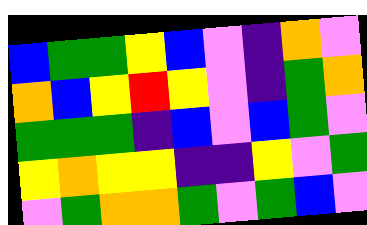[["blue", "green", "green", "yellow", "blue", "violet", "indigo", "orange", "violet"], ["orange", "blue", "yellow", "red", "yellow", "violet", "indigo", "green", "orange"], ["green", "green", "green", "indigo", "blue", "violet", "blue", "green", "violet"], ["yellow", "orange", "yellow", "yellow", "indigo", "indigo", "yellow", "violet", "green"], ["violet", "green", "orange", "orange", "green", "violet", "green", "blue", "violet"]]